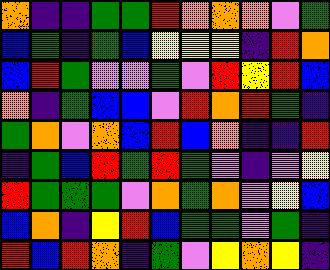[["orange", "indigo", "indigo", "green", "green", "red", "orange", "orange", "orange", "violet", "green"], ["blue", "green", "indigo", "green", "blue", "yellow", "yellow", "yellow", "indigo", "red", "orange"], ["blue", "red", "green", "violet", "violet", "green", "violet", "red", "yellow", "red", "blue"], ["orange", "indigo", "green", "blue", "blue", "violet", "red", "orange", "red", "green", "indigo"], ["green", "orange", "violet", "orange", "blue", "red", "blue", "orange", "indigo", "indigo", "red"], ["indigo", "green", "blue", "red", "green", "red", "green", "violet", "indigo", "violet", "yellow"], ["red", "green", "green", "green", "violet", "orange", "green", "orange", "violet", "yellow", "blue"], ["blue", "orange", "indigo", "yellow", "red", "blue", "green", "green", "violet", "green", "indigo"], ["red", "blue", "red", "orange", "indigo", "green", "violet", "yellow", "orange", "yellow", "indigo"]]